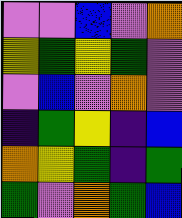[["violet", "violet", "blue", "violet", "orange"], ["yellow", "green", "yellow", "green", "violet"], ["violet", "blue", "violet", "orange", "violet"], ["indigo", "green", "yellow", "indigo", "blue"], ["orange", "yellow", "green", "indigo", "green"], ["green", "violet", "orange", "green", "blue"]]